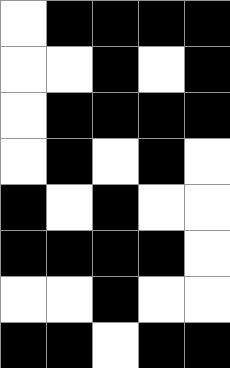[["white", "black", "black", "black", "black"], ["white", "white", "black", "white", "black"], ["white", "black", "black", "black", "black"], ["white", "black", "white", "black", "white"], ["black", "white", "black", "white", "white"], ["black", "black", "black", "black", "white"], ["white", "white", "black", "white", "white"], ["black", "black", "white", "black", "black"]]